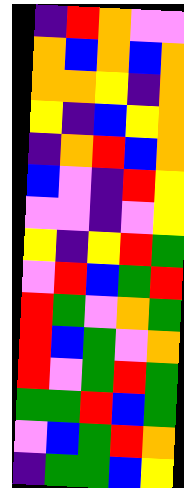[["indigo", "red", "orange", "violet", "violet"], ["orange", "blue", "orange", "blue", "orange"], ["orange", "orange", "yellow", "indigo", "orange"], ["yellow", "indigo", "blue", "yellow", "orange"], ["indigo", "orange", "red", "blue", "orange"], ["blue", "violet", "indigo", "red", "yellow"], ["violet", "violet", "indigo", "violet", "yellow"], ["yellow", "indigo", "yellow", "red", "green"], ["violet", "red", "blue", "green", "red"], ["red", "green", "violet", "orange", "green"], ["red", "blue", "green", "violet", "orange"], ["red", "violet", "green", "red", "green"], ["green", "green", "red", "blue", "green"], ["violet", "blue", "green", "red", "orange"], ["indigo", "green", "green", "blue", "yellow"]]